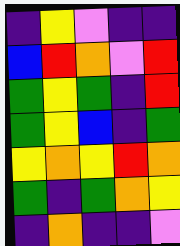[["indigo", "yellow", "violet", "indigo", "indigo"], ["blue", "red", "orange", "violet", "red"], ["green", "yellow", "green", "indigo", "red"], ["green", "yellow", "blue", "indigo", "green"], ["yellow", "orange", "yellow", "red", "orange"], ["green", "indigo", "green", "orange", "yellow"], ["indigo", "orange", "indigo", "indigo", "violet"]]